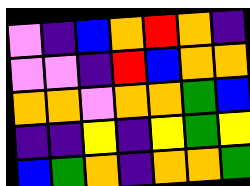[["violet", "indigo", "blue", "orange", "red", "orange", "indigo"], ["violet", "violet", "indigo", "red", "blue", "orange", "orange"], ["orange", "orange", "violet", "orange", "orange", "green", "blue"], ["indigo", "indigo", "yellow", "indigo", "yellow", "green", "yellow"], ["blue", "green", "orange", "indigo", "orange", "orange", "green"]]